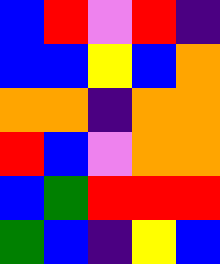[["blue", "red", "violet", "red", "indigo"], ["blue", "blue", "yellow", "blue", "orange"], ["orange", "orange", "indigo", "orange", "orange"], ["red", "blue", "violet", "orange", "orange"], ["blue", "green", "red", "red", "red"], ["green", "blue", "indigo", "yellow", "blue"]]